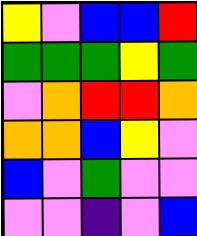[["yellow", "violet", "blue", "blue", "red"], ["green", "green", "green", "yellow", "green"], ["violet", "orange", "red", "red", "orange"], ["orange", "orange", "blue", "yellow", "violet"], ["blue", "violet", "green", "violet", "violet"], ["violet", "violet", "indigo", "violet", "blue"]]